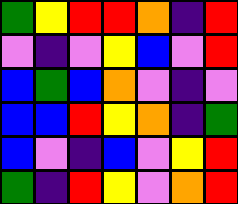[["green", "yellow", "red", "red", "orange", "indigo", "red"], ["violet", "indigo", "violet", "yellow", "blue", "violet", "red"], ["blue", "green", "blue", "orange", "violet", "indigo", "violet"], ["blue", "blue", "red", "yellow", "orange", "indigo", "green"], ["blue", "violet", "indigo", "blue", "violet", "yellow", "red"], ["green", "indigo", "red", "yellow", "violet", "orange", "red"]]